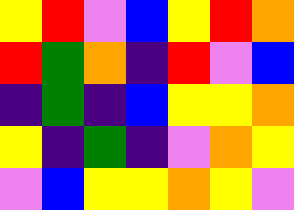[["yellow", "red", "violet", "blue", "yellow", "red", "orange"], ["red", "green", "orange", "indigo", "red", "violet", "blue"], ["indigo", "green", "indigo", "blue", "yellow", "yellow", "orange"], ["yellow", "indigo", "green", "indigo", "violet", "orange", "yellow"], ["violet", "blue", "yellow", "yellow", "orange", "yellow", "violet"]]